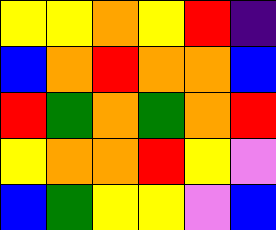[["yellow", "yellow", "orange", "yellow", "red", "indigo"], ["blue", "orange", "red", "orange", "orange", "blue"], ["red", "green", "orange", "green", "orange", "red"], ["yellow", "orange", "orange", "red", "yellow", "violet"], ["blue", "green", "yellow", "yellow", "violet", "blue"]]